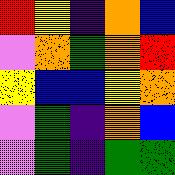[["red", "yellow", "indigo", "orange", "blue"], ["violet", "orange", "green", "orange", "red"], ["yellow", "blue", "blue", "yellow", "orange"], ["violet", "green", "indigo", "orange", "blue"], ["violet", "green", "indigo", "green", "green"]]